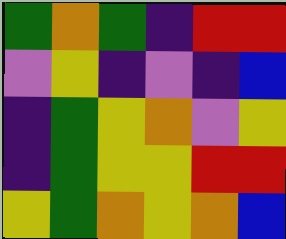[["green", "orange", "green", "indigo", "red", "red"], ["violet", "yellow", "indigo", "violet", "indigo", "blue"], ["indigo", "green", "yellow", "orange", "violet", "yellow"], ["indigo", "green", "yellow", "yellow", "red", "red"], ["yellow", "green", "orange", "yellow", "orange", "blue"]]